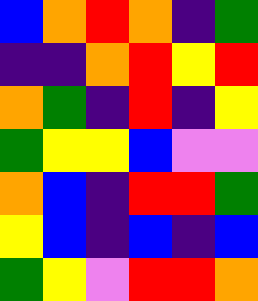[["blue", "orange", "red", "orange", "indigo", "green"], ["indigo", "indigo", "orange", "red", "yellow", "red"], ["orange", "green", "indigo", "red", "indigo", "yellow"], ["green", "yellow", "yellow", "blue", "violet", "violet"], ["orange", "blue", "indigo", "red", "red", "green"], ["yellow", "blue", "indigo", "blue", "indigo", "blue"], ["green", "yellow", "violet", "red", "red", "orange"]]